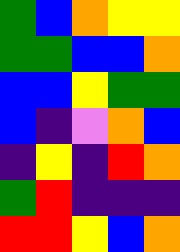[["green", "blue", "orange", "yellow", "yellow"], ["green", "green", "blue", "blue", "orange"], ["blue", "blue", "yellow", "green", "green"], ["blue", "indigo", "violet", "orange", "blue"], ["indigo", "yellow", "indigo", "red", "orange"], ["green", "red", "indigo", "indigo", "indigo"], ["red", "red", "yellow", "blue", "orange"]]